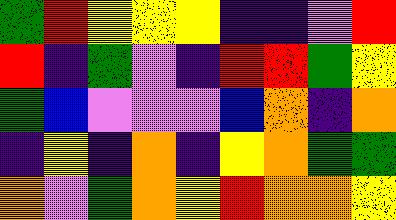[["green", "red", "yellow", "yellow", "yellow", "indigo", "indigo", "violet", "red"], ["red", "indigo", "green", "violet", "indigo", "red", "red", "green", "yellow"], ["green", "blue", "violet", "violet", "violet", "blue", "orange", "indigo", "orange"], ["indigo", "yellow", "indigo", "orange", "indigo", "yellow", "orange", "green", "green"], ["orange", "violet", "green", "orange", "yellow", "red", "orange", "orange", "yellow"]]